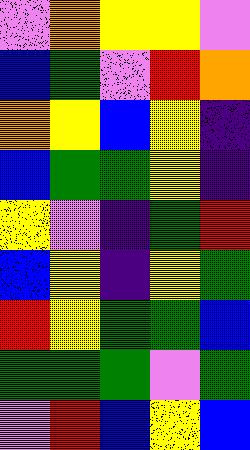[["violet", "orange", "yellow", "yellow", "violet"], ["blue", "green", "violet", "red", "orange"], ["orange", "yellow", "blue", "yellow", "indigo"], ["blue", "green", "green", "yellow", "indigo"], ["yellow", "violet", "indigo", "green", "red"], ["blue", "yellow", "indigo", "yellow", "green"], ["red", "yellow", "green", "green", "blue"], ["green", "green", "green", "violet", "green"], ["violet", "red", "blue", "yellow", "blue"]]